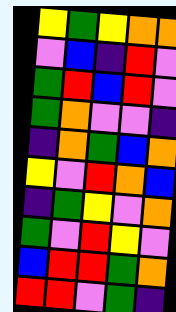[["yellow", "green", "yellow", "orange", "orange"], ["violet", "blue", "indigo", "red", "violet"], ["green", "red", "blue", "red", "violet"], ["green", "orange", "violet", "violet", "indigo"], ["indigo", "orange", "green", "blue", "orange"], ["yellow", "violet", "red", "orange", "blue"], ["indigo", "green", "yellow", "violet", "orange"], ["green", "violet", "red", "yellow", "violet"], ["blue", "red", "red", "green", "orange"], ["red", "red", "violet", "green", "indigo"]]